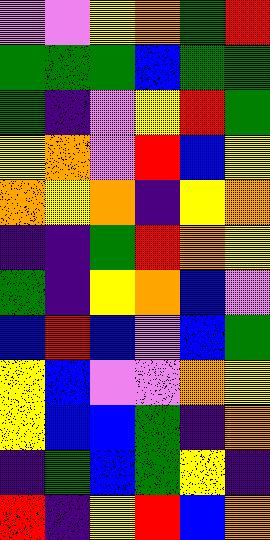[["violet", "violet", "yellow", "orange", "green", "red"], ["green", "green", "green", "blue", "green", "green"], ["green", "indigo", "violet", "yellow", "red", "green"], ["yellow", "orange", "violet", "red", "blue", "yellow"], ["orange", "yellow", "orange", "indigo", "yellow", "orange"], ["indigo", "indigo", "green", "red", "orange", "yellow"], ["green", "indigo", "yellow", "orange", "blue", "violet"], ["blue", "red", "blue", "violet", "blue", "green"], ["yellow", "blue", "violet", "violet", "orange", "yellow"], ["yellow", "blue", "blue", "green", "indigo", "orange"], ["indigo", "green", "blue", "green", "yellow", "indigo"], ["red", "indigo", "yellow", "red", "blue", "orange"]]